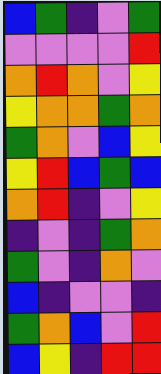[["blue", "green", "indigo", "violet", "green"], ["violet", "violet", "violet", "violet", "red"], ["orange", "red", "orange", "violet", "yellow"], ["yellow", "orange", "orange", "green", "orange"], ["green", "orange", "violet", "blue", "yellow"], ["yellow", "red", "blue", "green", "blue"], ["orange", "red", "indigo", "violet", "yellow"], ["indigo", "violet", "indigo", "green", "orange"], ["green", "violet", "indigo", "orange", "violet"], ["blue", "indigo", "violet", "violet", "indigo"], ["green", "orange", "blue", "violet", "red"], ["blue", "yellow", "indigo", "red", "red"]]